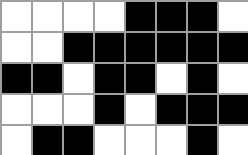[["white", "white", "white", "white", "black", "black", "black", "white"], ["white", "white", "black", "black", "black", "black", "black", "black"], ["black", "black", "white", "black", "black", "white", "black", "white"], ["white", "white", "white", "black", "white", "black", "black", "black"], ["white", "black", "black", "white", "white", "white", "black", "white"]]